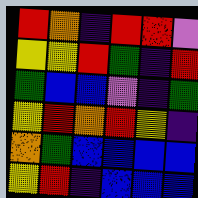[["red", "orange", "indigo", "red", "red", "violet"], ["yellow", "yellow", "red", "green", "indigo", "red"], ["green", "blue", "blue", "violet", "indigo", "green"], ["yellow", "red", "orange", "red", "yellow", "indigo"], ["orange", "green", "blue", "blue", "blue", "blue"], ["yellow", "red", "indigo", "blue", "blue", "blue"]]